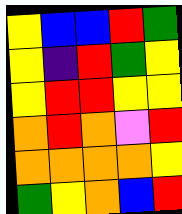[["yellow", "blue", "blue", "red", "green"], ["yellow", "indigo", "red", "green", "yellow"], ["yellow", "red", "red", "yellow", "yellow"], ["orange", "red", "orange", "violet", "red"], ["orange", "orange", "orange", "orange", "yellow"], ["green", "yellow", "orange", "blue", "red"]]